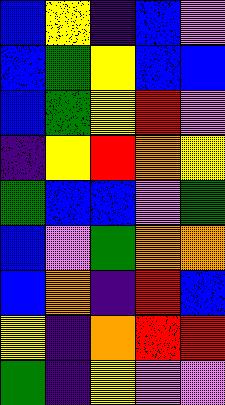[["blue", "yellow", "indigo", "blue", "violet"], ["blue", "green", "yellow", "blue", "blue"], ["blue", "green", "yellow", "red", "violet"], ["indigo", "yellow", "red", "orange", "yellow"], ["green", "blue", "blue", "violet", "green"], ["blue", "violet", "green", "orange", "orange"], ["blue", "orange", "indigo", "red", "blue"], ["yellow", "indigo", "orange", "red", "red"], ["green", "indigo", "yellow", "violet", "violet"]]